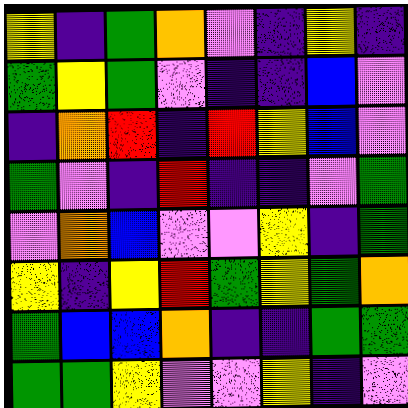[["yellow", "indigo", "green", "orange", "violet", "indigo", "yellow", "indigo"], ["green", "yellow", "green", "violet", "indigo", "indigo", "blue", "violet"], ["indigo", "orange", "red", "indigo", "red", "yellow", "blue", "violet"], ["green", "violet", "indigo", "red", "indigo", "indigo", "violet", "green"], ["violet", "orange", "blue", "violet", "violet", "yellow", "indigo", "green"], ["yellow", "indigo", "yellow", "red", "green", "yellow", "green", "orange"], ["green", "blue", "blue", "orange", "indigo", "indigo", "green", "green"], ["green", "green", "yellow", "violet", "violet", "yellow", "indigo", "violet"]]